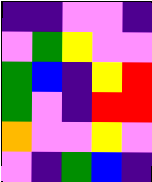[["indigo", "indigo", "violet", "violet", "indigo"], ["violet", "green", "yellow", "violet", "violet"], ["green", "blue", "indigo", "yellow", "red"], ["green", "violet", "indigo", "red", "red"], ["orange", "violet", "violet", "yellow", "violet"], ["violet", "indigo", "green", "blue", "indigo"]]